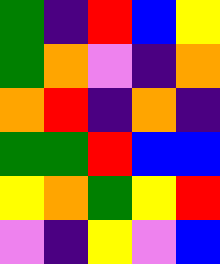[["green", "indigo", "red", "blue", "yellow"], ["green", "orange", "violet", "indigo", "orange"], ["orange", "red", "indigo", "orange", "indigo"], ["green", "green", "red", "blue", "blue"], ["yellow", "orange", "green", "yellow", "red"], ["violet", "indigo", "yellow", "violet", "blue"]]